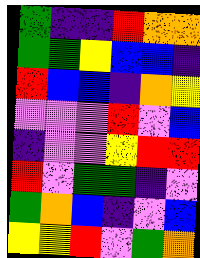[["green", "indigo", "indigo", "red", "orange", "orange"], ["green", "green", "yellow", "blue", "blue", "indigo"], ["red", "blue", "blue", "indigo", "orange", "yellow"], ["violet", "violet", "violet", "red", "violet", "blue"], ["indigo", "violet", "violet", "yellow", "red", "red"], ["red", "violet", "green", "green", "indigo", "violet"], ["green", "orange", "blue", "indigo", "violet", "blue"], ["yellow", "yellow", "red", "violet", "green", "orange"]]